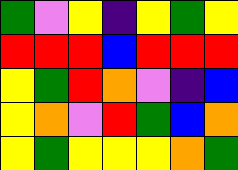[["green", "violet", "yellow", "indigo", "yellow", "green", "yellow"], ["red", "red", "red", "blue", "red", "red", "red"], ["yellow", "green", "red", "orange", "violet", "indigo", "blue"], ["yellow", "orange", "violet", "red", "green", "blue", "orange"], ["yellow", "green", "yellow", "yellow", "yellow", "orange", "green"]]